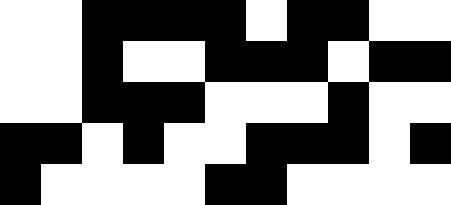[["white", "white", "black", "black", "black", "black", "white", "black", "black", "white", "white"], ["white", "white", "black", "white", "white", "black", "black", "black", "white", "black", "black"], ["white", "white", "black", "black", "black", "white", "white", "white", "black", "white", "white"], ["black", "black", "white", "black", "white", "white", "black", "black", "black", "white", "black"], ["black", "white", "white", "white", "white", "black", "black", "white", "white", "white", "white"]]